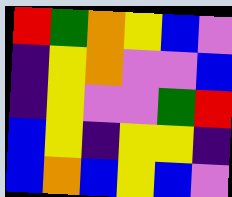[["red", "green", "orange", "yellow", "blue", "violet"], ["indigo", "yellow", "orange", "violet", "violet", "blue"], ["indigo", "yellow", "violet", "violet", "green", "red"], ["blue", "yellow", "indigo", "yellow", "yellow", "indigo"], ["blue", "orange", "blue", "yellow", "blue", "violet"]]